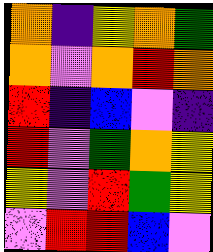[["orange", "indigo", "yellow", "orange", "green"], ["orange", "violet", "orange", "red", "orange"], ["red", "indigo", "blue", "violet", "indigo"], ["red", "violet", "green", "orange", "yellow"], ["yellow", "violet", "red", "green", "yellow"], ["violet", "red", "red", "blue", "violet"]]